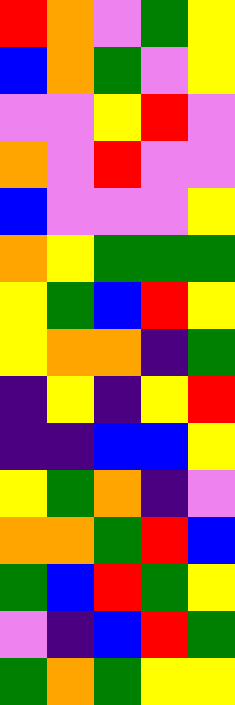[["red", "orange", "violet", "green", "yellow"], ["blue", "orange", "green", "violet", "yellow"], ["violet", "violet", "yellow", "red", "violet"], ["orange", "violet", "red", "violet", "violet"], ["blue", "violet", "violet", "violet", "yellow"], ["orange", "yellow", "green", "green", "green"], ["yellow", "green", "blue", "red", "yellow"], ["yellow", "orange", "orange", "indigo", "green"], ["indigo", "yellow", "indigo", "yellow", "red"], ["indigo", "indigo", "blue", "blue", "yellow"], ["yellow", "green", "orange", "indigo", "violet"], ["orange", "orange", "green", "red", "blue"], ["green", "blue", "red", "green", "yellow"], ["violet", "indigo", "blue", "red", "green"], ["green", "orange", "green", "yellow", "yellow"]]